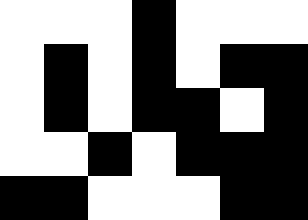[["white", "white", "white", "black", "white", "white", "white"], ["white", "black", "white", "black", "white", "black", "black"], ["white", "black", "white", "black", "black", "white", "black"], ["white", "white", "black", "white", "black", "black", "black"], ["black", "black", "white", "white", "white", "black", "black"]]